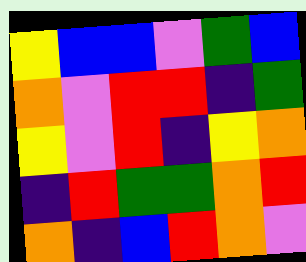[["yellow", "blue", "blue", "violet", "green", "blue"], ["orange", "violet", "red", "red", "indigo", "green"], ["yellow", "violet", "red", "indigo", "yellow", "orange"], ["indigo", "red", "green", "green", "orange", "red"], ["orange", "indigo", "blue", "red", "orange", "violet"]]